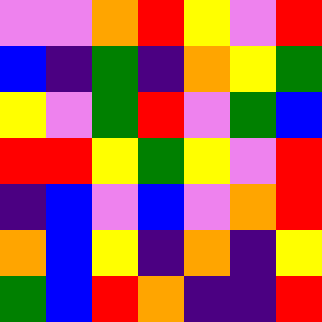[["violet", "violet", "orange", "red", "yellow", "violet", "red"], ["blue", "indigo", "green", "indigo", "orange", "yellow", "green"], ["yellow", "violet", "green", "red", "violet", "green", "blue"], ["red", "red", "yellow", "green", "yellow", "violet", "red"], ["indigo", "blue", "violet", "blue", "violet", "orange", "red"], ["orange", "blue", "yellow", "indigo", "orange", "indigo", "yellow"], ["green", "blue", "red", "orange", "indigo", "indigo", "red"]]